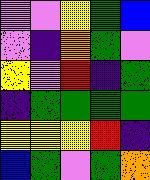[["violet", "violet", "yellow", "green", "blue"], ["violet", "indigo", "orange", "green", "violet"], ["yellow", "violet", "red", "indigo", "green"], ["indigo", "green", "green", "green", "green"], ["yellow", "yellow", "yellow", "red", "indigo"], ["blue", "green", "violet", "green", "orange"]]